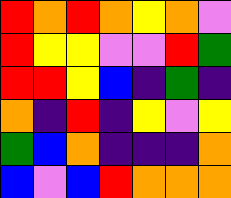[["red", "orange", "red", "orange", "yellow", "orange", "violet"], ["red", "yellow", "yellow", "violet", "violet", "red", "green"], ["red", "red", "yellow", "blue", "indigo", "green", "indigo"], ["orange", "indigo", "red", "indigo", "yellow", "violet", "yellow"], ["green", "blue", "orange", "indigo", "indigo", "indigo", "orange"], ["blue", "violet", "blue", "red", "orange", "orange", "orange"]]